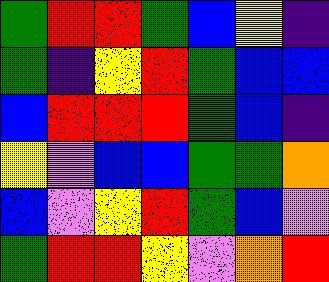[["green", "red", "red", "green", "blue", "yellow", "indigo"], ["green", "indigo", "yellow", "red", "green", "blue", "blue"], ["blue", "red", "red", "red", "green", "blue", "indigo"], ["yellow", "violet", "blue", "blue", "green", "green", "orange"], ["blue", "violet", "yellow", "red", "green", "blue", "violet"], ["green", "red", "red", "yellow", "violet", "orange", "red"]]